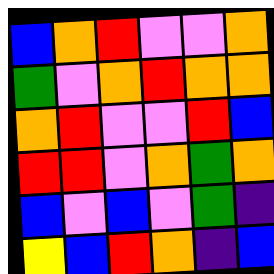[["blue", "orange", "red", "violet", "violet", "orange"], ["green", "violet", "orange", "red", "orange", "orange"], ["orange", "red", "violet", "violet", "red", "blue"], ["red", "red", "violet", "orange", "green", "orange"], ["blue", "violet", "blue", "violet", "green", "indigo"], ["yellow", "blue", "red", "orange", "indigo", "blue"]]